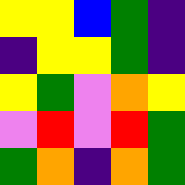[["yellow", "yellow", "blue", "green", "indigo"], ["indigo", "yellow", "yellow", "green", "indigo"], ["yellow", "green", "violet", "orange", "yellow"], ["violet", "red", "violet", "red", "green"], ["green", "orange", "indigo", "orange", "green"]]